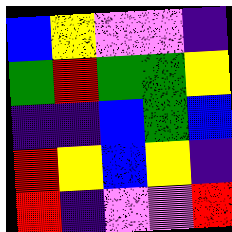[["blue", "yellow", "violet", "violet", "indigo"], ["green", "red", "green", "green", "yellow"], ["indigo", "indigo", "blue", "green", "blue"], ["red", "yellow", "blue", "yellow", "indigo"], ["red", "indigo", "violet", "violet", "red"]]